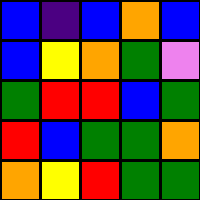[["blue", "indigo", "blue", "orange", "blue"], ["blue", "yellow", "orange", "green", "violet"], ["green", "red", "red", "blue", "green"], ["red", "blue", "green", "green", "orange"], ["orange", "yellow", "red", "green", "green"]]